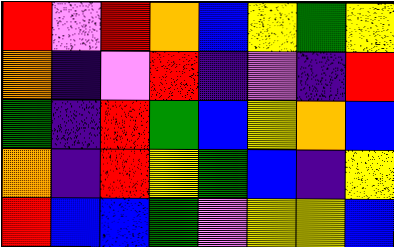[["red", "violet", "red", "orange", "blue", "yellow", "green", "yellow"], ["orange", "indigo", "violet", "red", "indigo", "violet", "indigo", "red"], ["green", "indigo", "red", "green", "blue", "yellow", "orange", "blue"], ["orange", "indigo", "red", "yellow", "green", "blue", "indigo", "yellow"], ["red", "blue", "blue", "green", "violet", "yellow", "yellow", "blue"]]